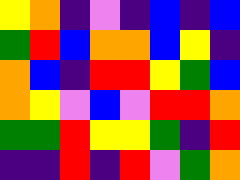[["yellow", "orange", "indigo", "violet", "indigo", "blue", "indigo", "blue"], ["green", "red", "blue", "orange", "orange", "blue", "yellow", "indigo"], ["orange", "blue", "indigo", "red", "red", "yellow", "green", "blue"], ["orange", "yellow", "violet", "blue", "violet", "red", "red", "orange"], ["green", "green", "red", "yellow", "yellow", "green", "indigo", "red"], ["indigo", "indigo", "red", "indigo", "red", "violet", "green", "orange"]]